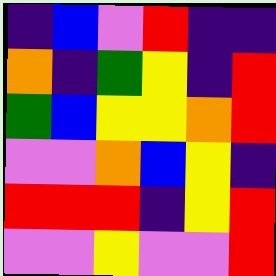[["indigo", "blue", "violet", "red", "indigo", "indigo"], ["orange", "indigo", "green", "yellow", "indigo", "red"], ["green", "blue", "yellow", "yellow", "orange", "red"], ["violet", "violet", "orange", "blue", "yellow", "indigo"], ["red", "red", "red", "indigo", "yellow", "red"], ["violet", "violet", "yellow", "violet", "violet", "red"]]